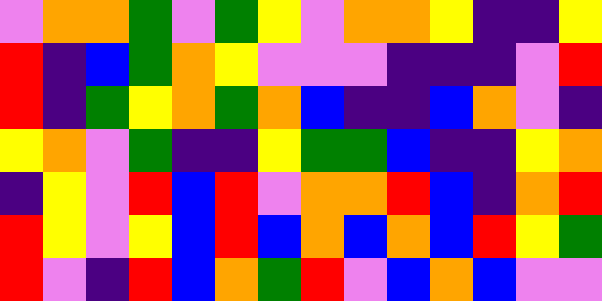[["violet", "orange", "orange", "green", "violet", "green", "yellow", "violet", "orange", "orange", "yellow", "indigo", "indigo", "yellow"], ["red", "indigo", "blue", "green", "orange", "yellow", "violet", "violet", "violet", "indigo", "indigo", "indigo", "violet", "red"], ["red", "indigo", "green", "yellow", "orange", "green", "orange", "blue", "indigo", "indigo", "blue", "orange", "violet", "indigo"], ["yellow", "orange", "violet", "green", "indigo", "indigo", "yellow", "green", "green", "blue", "indigo", "indigo", "yellow", "orange"], ["indigo", "yellow", "violet", "red", "blue", "red", "violet", "orange", "orange", "red", "blue", "indigo", "orange", "red"], ["red", "yellow", "violet", "yellow", "blue", "red", "blue", "orange", "blue", "orange", "blue", "red", "yellow", "green"], ["red", "violet", "indigo", "red", "blue", "orange", "green", "red", "violet", "blue", "orange", "blue", "violet", "violet"]]